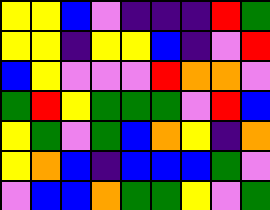[["yellow", "yellow", "blue", "violet", "indigo", "indigo", "indigo", "red", "green"], ["yellow", "yellow", "indigo", "yellow", "yellow", "blue", "indigo", "violet", "red"], ["blue", "yellow", "violet", "violet", "violet", "red", "orange", "orange", "violet"], ["green", "red", "yellow", "green", "green", "green", "violet", "red", "blue"], ["yellow", "green", "violet", "green", "blue", "orange", "yellow", "indigo", "orange"], ["yellow", "orange", "blue", "indigo", "blue", "blue", "blue", "green", "violet"], ["violet", "blue", "blue", "orange", "green", "green", "yellow", "violet", "green"]]